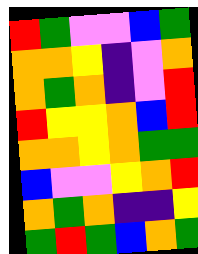[["red", "green", "violet", "violet", "blue", "green"], ["orange", "orange", "yellow", "indigo", "violet", "orange"], ["orange", "green", "orange", "indigo", "violet", "red"], ["red", "yellow", "yellow", "orange", "blue", "red"], ["orange", "orange", "yellow", "orange", "green", "green"], ["blue", "violet", "violet", "yellow", "orange", "red"], ["orange", "green", "orange", "indigo", "indigo", "yellow"], ["green", "red", "green", "blue", "orange", "green"]]